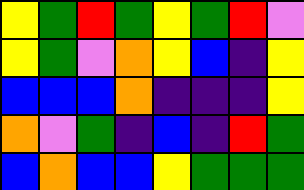[["yellow", "green", "red", "green", "yellow", "green", "red", "violet"], ["yellow", "green", "violet", "orange", "yellow", "blue", "indigo", "yellow"], ["blue", "blue", "blue", "orange", "indigo", "indigo", "indigo", "yellow"], ["orange", "violet", "green", "indigo", "blue", "indigo", "red", "green"], ["blue", "orange", "blue", "blue", "yellow", "green", "green", "green"]]